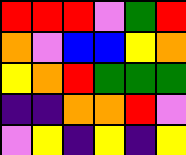[["red", "red", "red", "violet", "green", "red"], ["orange", "violet", "blue", "blue", "yellow", "orange"], ["yellow", "orange", "red", "green", "green", "green"], ["indigo", "indigo", "orange", "orange", "red", "violet"], ["violet", "yellow", "indigo", "yellow", "indigo", "yellow"]]